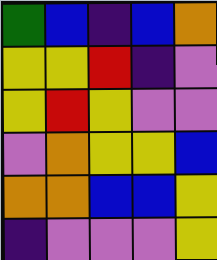[["green", "blue", "indigo", "blue", "orange"], ["yellow", "yellow", "red", "indigo", "violet"], ["yellow", "red", "yellow", "violet", "violet"], ["violet", "orange", "yellow", "yellow", "blue"], ["orange", "orange", "blue", "blue", "yellow"], ["indigo", "violet", "violet", "violet", "yellow"]]